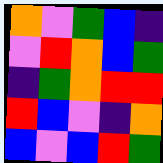[["orange", "violet", "green", "blue", "indigo"], ["violet", "red", "orange", "blue", "green"], ["indigo", "green", "orange", "red", "red"], ["red", "blue", "violet", "indigo", "orange"], ["blue", "violet", "blue", "red", "green"]]